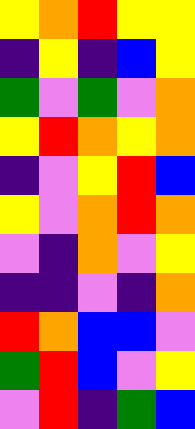[["yellow", "orange", "red", "yellow", "yellow"], ["indigo", "yellow", "indigo", "blue", "yellow"], ["green", "violet", "green", "violet", "orange"], ["yellow", "red", "orange", "yellow", "orange"], ["indigo", "violet", "yellow", "red", "blue"], ["yellow", "violet", "orange", "red", "orange"], ["violet", "indigo", "orange", "violet", "yellow"], ["indigo", "indigo", "violet", "indigo", "orange"], ["red", "orange", "blue", "blue", "violet"], ["green", "red", "blue", "violet", "yellow"], ["violet", "red", "indigo", "green", "blue"]]